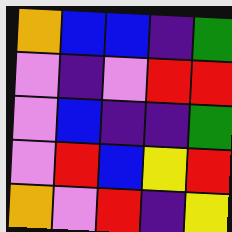[["orange", "blue", "blue", "indigo", "green"], ["violet", "indigo", "violet", "red", "red"], ["violet", "blue", "indigo", "indigo", "green"], ["violet", "red", "blue", "yellow", "red"], ["orange", "violet", "red", "indigo", "yellow"]]